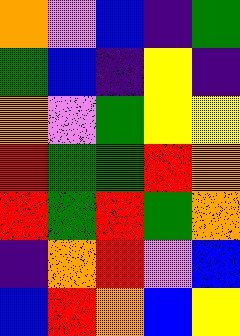[["orange", "violet", "blue", "indigo", "green"], ["green", "blue", "indigo", "yellow", "indigo"], ["orange", "violet", "green", "yellow", "yellow"], ["red", "green", "green", "red", "orange"], ["red", "green", "red", "green", "orange"], ["indigo", "orange", "red", "violet", "blue"], ["blue", "red", "orange", "blue", "yellow"]]